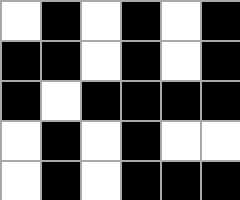[["white", "black", "white", "black", "white", "black"], ["black", "black", "white", "black", "white", "black"], ["black", "white", "black", "black", "black", "black"], ["white", "black", "white", "black", "white", "white"], ["white", "black", "white", "black", "black", "black"]]